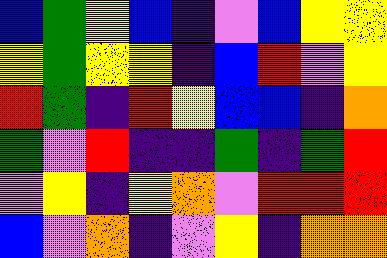[["blue", "green", "yellow", "blue", "indigo", "violet", "blue", "yellow", "yellow"], ["yellow", "green", "yellow", "yellow", "indigo", "blue", "red", "violet", "yellow"], ["red", "green", "indigo", "red", "yellow", "blue", "blue", "indigo", "orange"], ["green", "violet", "red", "indigo", "indigo", "green", "indigo", "green", "red"], ["violet", "yellow", "indigo", "yellow", "orange", "violet", "red", "red", "red"], ["blue", "violet", "orange", "indigo", "violet", "yellow", "indigo", "orange", "orange"]]